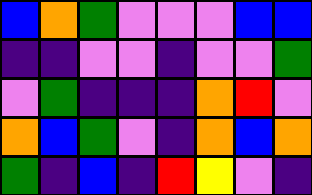[["blue", "orange", "green", "violet", "violet", "violet", "blue", "blue"], ["indigo", "indigo", "violet", "violet", "indigo", "violet", "violet", "green"], ["violet", "green", "indigo", "indigo", "indigo", "orange", "red", "violet"], ["orange", "blue", "green", "violet", "indigo", "orange", "blue", "orange"], ["green", "indigo", "blue", "indigo", "red", "yellow", "violet", "indigo"]]